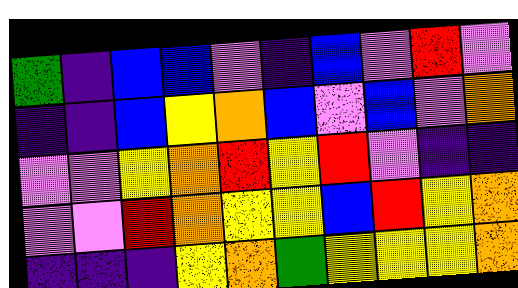[["green", "indigo", "blue", "blue", "violet", "indigo", "blue", "violet", "red", "violet"], ["indigo", "indigo", "blue", "yellow", "orange", "blue", "violet", "blue", "violet", "orange"], ["violet", "violet", "yellow", "orange", "red", "yellow", "red", "violet", "indigo", "indigo"], ["violet", "violet", "red", "orange", "yellow", "yellow", "blue", "red", "yellow", "orange"], ["indigo", "indigo", "indigo", "yellow", "orange", "green", "yellow", "yellow", "yellow", "orange"]]